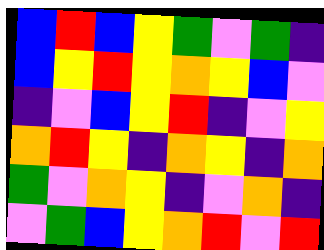[["blue", "red", "blue", "yellow", "green", "violet", "green", "indigo"], ["blue", "yellow", "red", "yellow", "orange", "yellow", "blue", "violet"], ["indigo", "violet", "blue", "yellow", "red", "indigo", "violet", "yellow"], ["orange", "red", "yellow", "indigo", "orange", "yellow", "indigo", "orange"], ["green", "violet", "orange", "yellow", "indigo", "violet", "orange", "indigo"], ["violet", "green", "blue", "yellow", "orange", "red", "violet", "red"]]